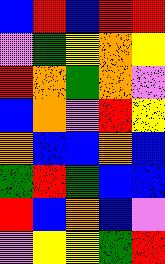[["blue", "red", "blue", "red", "red"], ["violet", "green", "yellow", "orange", "yellow"], ["red", "orange", "green", "orange", "violet"], ["blue", "orange", "violet", "red", "yellow"], ["orange", "blue", "blue", "orange", "blue"], ["green", "red", "green", "blue", "blue"], ["red", "blue", "orange", "blue", "violet"], ["violet", "yellow", "yellow", "green", "red"]]